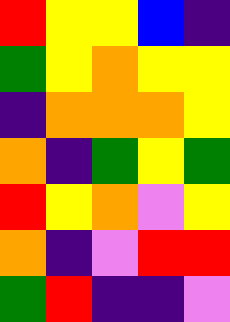[["red", "yellow", "yellow", "blue", "indigo"], ["green", "yellow", "orange", "yellow", "yellow"], ["indigo", "orange", "orange", "orange", "yellow"], ["orange", "indigo", "green", "yellow", "green"], ["red", "yellow", "orange", "violet", "yellow"], ["orange", "indigo", "violet", "red", "red"], ["green", "red", "indigo", "indigo", "violet"]]